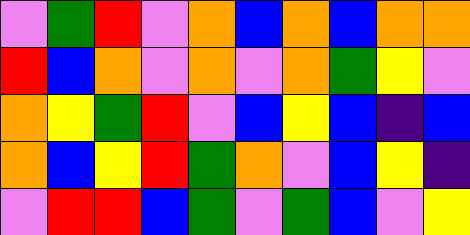[["violet", "green", "red", "violet", "orange", "blue", "orange", "blue", "orange", "orange"], ["red", "blue", "orange", "violet", "orange", "violet", "orange", "green", "yellow", "violet"], ["orange", "yellow", "green", "red", "violet", "blue", "yellow", "blue", "indigo", "blue"], ["orange", "blue", "yellow", "red", "green", "orange", "violet", "blue", "yellow", "indigo"], ["violet", "red", "red", "blue", "green", "violet", "green", "blue", "violet", "yellow"]]